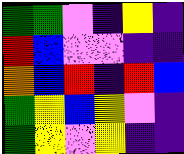[["green", "green", "violet", "indigo", "yellow", "indigo"], ["red", "blue", "violet", "violet", "indigo", "indigo"], ["orange", "blue", "red", "indigo", "red", "blue"], ["green", "yellow", "blue", "yellow", "violet", "indigo"], ["green", "yellow", "violet", "yellow", "indigo", "indigo"]]